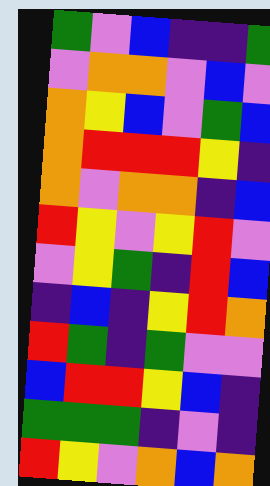[["green", "violet", "blue", "indigo", "indigo", "green"], ["violet", "orange", "orange", "violet", "blue", "violet"], ["orange", "yellow", "blue", "violet", "green", "blue"], ["orange", "red", "red", "red", "yellow", "indigo"], ["orange", "violet", "orange", "orange", "indigo", "blue"], ["red", "yellow", "violet", "yellow", "red", "violet"], ["violet", "yellow", "green", "indigo", "red", "blue"], ["indigo", "blue", "indigo", "yellow", "red", "orange"], ["red", "green", "indigo", "green", "violet", "violet"], ["blue", "red", "red", "yellow", "blue", "indigo"], ["green", "green", "green", "indigo", "violet", "indigo"], ["red", "yellow", "violet", "orange", "blue", "orange"]]